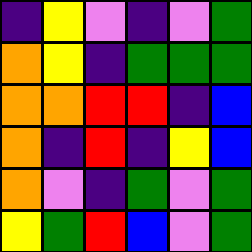[["indigo", "yellow", "violet", "indigo", "violet", "green"], ["orange", "yellow", "indigo", "green", "green", "green"], ["orange", "orange", "red", "red", "indigo", "blue"], ["orange", "indigo", "red", "indigo", "yellow", "blue"], ["orange", "violet", "indigo", "green", "violet", "green"], ["yellow", "green", "red", "blue", "violet", "green"]]